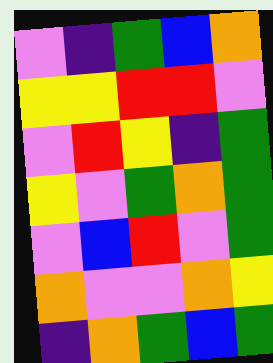[["violet", "indigo", "green", "blue", "orange"], ["yellow", "yellow", "red", "red", "violet"], ["violet", "red", "yellow", "indigo", "green"], ["yellow", "violet", "green", "orange", "green"], ["violet", "blue", "red", "violet", "green"], ["orange", "violet", "violet", "orange", "yellow"], ["indigo", "orange", "green", "blue", "green"]]